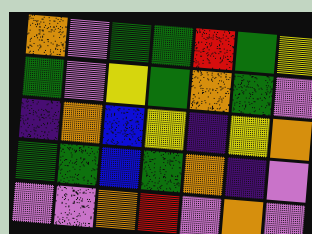[["orange", "violet", "green", "green", "red", "green", "yellow"], ["green", "violet", "yellow", "green", "orange", "green", "violet"], ["indigo", "orange", "blue", "yellow", "indigo", "yellow", "orange"], ["green", "green", "blue", "green", "orange", "indigo", "violet"], ["violet", "violet", "orange", "red", "violet", "orange", "violet"]]